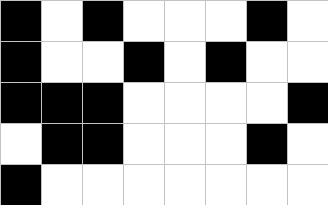[["black", "white", "black", "white", "white", "white", "black", "white"], ["black", "white", "white", "black", "white", "black", "white", "white"], ["black", "black", "black", "white", "white", "white", "white", "black"], ["white", "black", "black", "white", "white", "white", "black", "white"], ["black", "white", "white", "white", "white", "white", "white", "white"]]